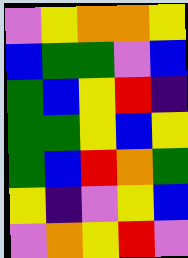[["violet", "yellow", "orange", "orange", "yellow"], ["blue", "green", "green", "violet", "blue"], ["green", "blue", "yellow", "red", "indigo"], ["green", "green", "yellow", "blue", "yellow"], ["green", "blue", "red", "orange", "green"], ["yellow", "indigo", "violet", "yellow", "blue"], ["violet", "orange", "yellow", "red", "violet"]]